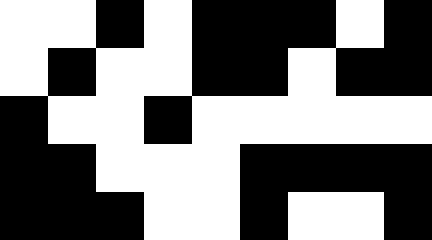[["white", "white", "black", "white", "black", "black", "black", "white", "black"], ["white", "black", "white", "white", "black", "black", "white", "black", "black"], ["black", "white", "white", "black", "white", "white", "white", "white", "white"], ["black", "black", "white", "white", "white", "black", "black", "black", "black"], ["black", "black", "black", "white", "white", "black", "white", "white", "black"]]